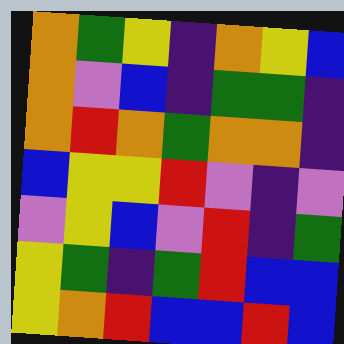[["orange", "green", "yellow", "indigo", "orange", "yellow", "blue"], ["orange", "violet", "blue", "indigo", "green", "green", "indigo"], ["orange", "red", "orange", "green", "orange", "orange", "indigo"], ["blue", "yellow", "yellow", "red", "violet", "indigo", "violet"], ["violet", "yellow", "blue", "violet", "red", "indigo", "green"], ["yellow", "green", "indigo", "green", "red", "blue", "blue"], ["yellow", "orange", "red", "blue", "blue", "red", "blue"]]